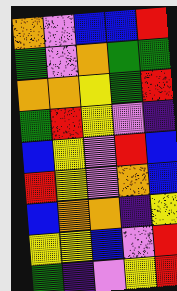[["orange", "violet", "blue", "blue", "red"], ["green", "violet", "orange", "green", "green"], ["orange", "orange", "yellow", "green", "red"], ["green", "red", "yellow", "violet", "indigo"], ["blue", "yellow", "violet", "red", "blue"], ["red", "yellow", "violet", "orange", "blue"], ["blue", "orange", "orange", "indigo", "yellow"], ["yellow", "yellow", "blue", "violet", "red"], ["green", "indigo", "violet", "yellow", "red"]]